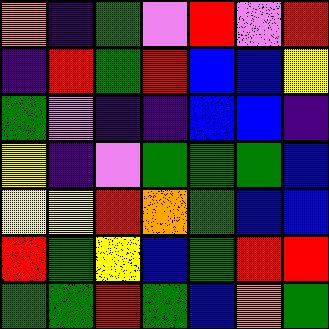[["orange", "indigo", "green", "violet", "red", "violet", "red"], ["indigo", "red", "green", "red", "blue", "blue", "yellow"], ["green", "violet", "indigo", "indigo", "blue", "blue", "indigo"], ["yellow", "indigo", "violet", "green", "green", "green", "blue"], ["yellow", "yellow", "red", "orange", "green", "blue", "blue"], ["red", "green", "yellow", "blue", "green", "red", "red"], ["green", "green", "red", "green", "blue", "orange", "green"]]